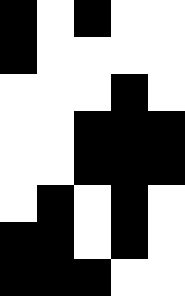[["black", "white", "black", "white", "white"], ["black", "white", "white", "white", "white"], ["white", "white", "white", "black", "white"], ["white", "white", "black", "black", "black"], ["white", "white", "black", "black", "black"], ["white", "black", "white", "black", "white"], ["black", "black", "white", "black", "white"], ["black", "black", "black", "white", "white"]]